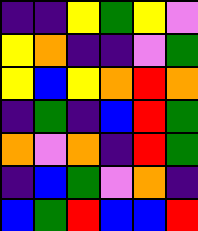[["indigo", "indigo", "yellow", "green", "yellow", "violet"], ["yellow", "orange", "indigo", "indigo", "violet", "green"], ["yellow", "blue", "yellow", "orange", "red", "orange"], ["indigo", "green", "indigo", "blue", "red", "green"], ["orange", "violet", "orange", "indigo", "red", "green"], ["indigo", "blue", "green", "violet", "orange", "indigo"], ["blue", "green", "red", "blue", "blue", "red"]]